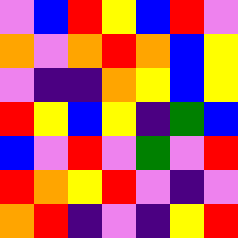[["violet", "blue", "red", "yellow", "blue", "red", "violet"], ["orange", "violet", "orange", "red", "orange", "blue", "yellow"], ["violet", "indigo", "indigo", "orange", "yellow", "blue", "yellow"], ["red", "yellow", "blue", "yellow", "indigo", "green", "blue"], ["blue", "violet", "red", "violet", "green", "violet", "red"], ["red", "orange", "yellow", "red", "violet", "indigo", "violet"], ["orange", "red", "indigo", "violet", "indigo", "yellow", "red"]]